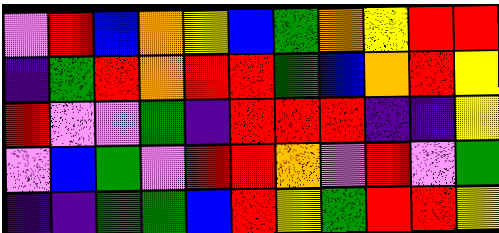[["violet", "red", "blue", "orange", "yellow", "blue", "green", "orange", "yellow", "red", "red"], ["indigo", "green", "red", "orange", "red", "red", "green", "blue", "orange", "red", "yellow"], ["red", "violet", "violet", "green", "indigo", "red", "red", "red", "indigo", "indigo", "yellow"], ["violet", "blue", "green", "violet", "red", "red", "orange", "violet", "red", "violet", "green"], ["indigo", "indigo", "green", "green", "blue", "red", "yellow", "green", "red", "red", "yellow"]]